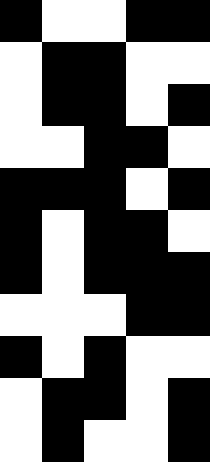[["black", "white", "white", "black", "black"], ["white", "black", "black", "white", "white"], ["white", "black", "black", "white", "black"], ["white", "white", "black", "black", "white"], ["black", "black", "black", "white", "black"], ["black", "white", "black", "black", "white"], ["black", "white", "black", "black", "black"], ["white", "white", "white", "black", "black"], ["black", "white", "black", "white", "white"], ["white", "black", "black", "white", "black"], ["white", "black", "white", "white", "black"]]